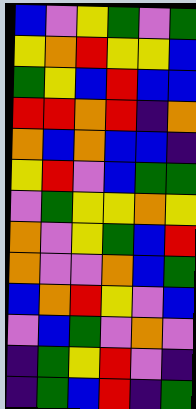[["blue", "violet", "yellow", "green", "violet", "green"], ["yellow", "orange", "red", "yellow", "yellow", "blue"], ["green", "yellow", "blue", "red", "blue", "blue"], ["red", "red", "orange", "red", "indigo", "orange"], ["orange", "blue", "orange", "blue", "blue", "indigo"], ["yellow", "red", "violet", "blue", "green", "green"], ["violet", "green", "yellow", "yellow", "orange", "yellow"], ["orange", "violet", "yellow", "green", "blue", "red"], ["orange", "violet", "violet", "orange", "blue", "green"], ["blue", "orange", "red", "yellow", "violet", "blue"], ["violet", "blue", "green", "violet", "orange", "violet"], ["indigo", "green", "yellow", "red", "violet", "indigo"], ["indigo", "green", "blue", "red", "indigo", "green"]]